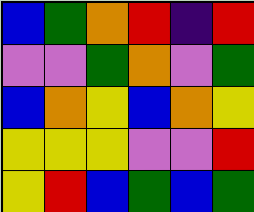[["blue", "green", "orange", "red", "indigo", "red"], ["violet", "violet", "green", "orange", "violet", "green"], ["blue", "orange", "yellow", "blue", "orange", "yellow"], ["yellow", "yellow", "yellow", "violet", "violet", "red"], ["yellow", "red", "blue", "green", "blue", "green"]]